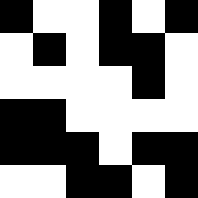[["black", "white", "white", "black", "white", "black"], ["white", "black", "white", "black", "black", "white"], ["white", "white", "white", "white", "black", "white"], ["black", "black", "white", "white", "white", "white"], ["black", "black", "black", "white", "black", "black"], ["white", "white", "black", "black", "white", "black"]]